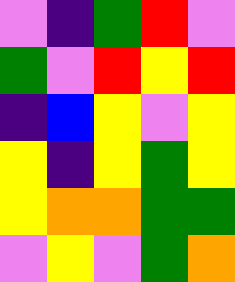[["violet", "indigo", "green", "red", "violet"], ["green", "violet", "red", "yellow", "red"], ["indigo", "blue", "yellow", "violet", "yellow"], ["yellow", "indigo", "yellow", "green", "yellow"], ["yellow", "orange", "orange", "green", "green"], ["violet", "yellow", "violet", "green", "orange"]]